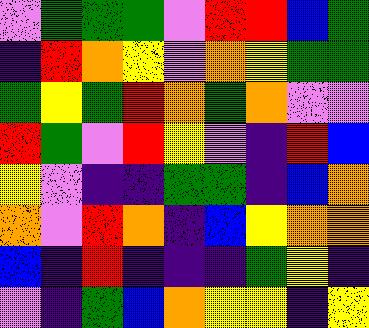[["violet", "green", "green", "green", "violet", "red", "red", "blue", "green"], ["indigo", "red", "orange", "yellow", "violet", "orange", "yellow", "green", "green"], ["green", "yellow", "green", "red", "orange", "green", "orange", "violet", "violet"], ["red", "green", "violet", "red", "yellow", "violet", "indigo", "red", "blue"], ["yellow", "violet", "indigo", "indigo", "green", "green", "indigo", "blue", "orange"], ["orange", "violet", "red", "orange", "indigo", "blue", "yellow", "orange", "orange"], ["blue", "indigo", "red", "indigo", "indigo", "indigo", "green", "yellow", "indigo"], ["violet", "indigo", "green", "blue", "orange", "yellow", "yellow", "indigo", "yellow"]]